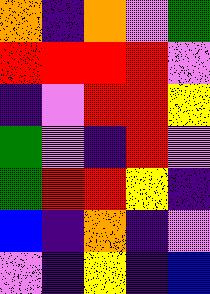[["orange", "indigo", "orange", "violet", "green"], ["red", "red", "red", "red", "violet"], ["indigo", "violet", "red", "red", "yellow"], ["green", "violet", "indigo", "red", "violet"], ["green", "red", "red", "yellow", "indigo"], ["blue", "indigo", "orange", "indigo", "violet"], ["violet", "indigo", "yellow", "indigo", "blue"]]